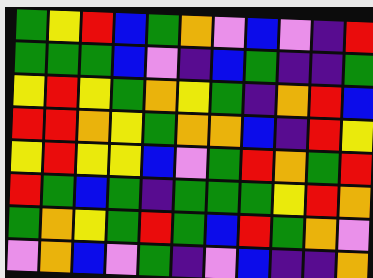[["green", "yellow", "red", "blue", "green", "orange", "violet", "blue", "violet", "indigo", "red"], ["green", "green", "green", "blue", "violet", "indigo", "blue", "green", "indigo", "indigo", "green"], ["yellow", "red", "yellow", "green", "orange", "yellow", "green", "indigo", "orange", "red", "blue"], ["red", "red", "orange", "yellow", "green", "orange", "orange", "blue", "indigo", "red", "yellow"], ["yellow", "red", "yellow", "yellow", "blue", "violet", "green", "red", "orange", "green", "red"], ["red", "green", "blue", "green", "indigo", "green", "green", "green", "yellow", "red", "orange"], ["green", "orange", "yellow", "green", "red", "green", "blue", "red", "green", "orange", "violet"], ["violet", "orange", "blue", "violet", "green", "indigo", "violet", "blue", "indigo", "indigo", "orange"]]